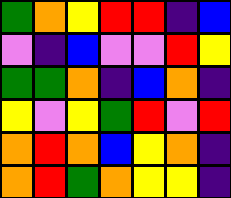[["green", "orange", "yellow", "red", "red", "indigo", "blue"], ["violet", "indigo", "blue", "violet", "violet", "red", "yellow"], ["green", "green", "orange", "indigo", "blue", "orange", "indigo"], ["yellow", "violet", "yellow", "green", "red", "violet", "red"], ["orange", "red", "orange", "blue", "yellow", "orange", "indigo"], ["orange", "red", "green", "orange", "yellow", "yellow", "indigo"]]